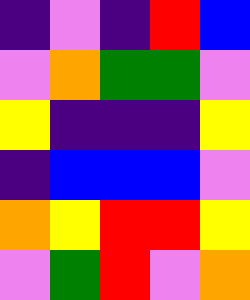[["indigo", "violet", "indigo", "red", "blue"], ["violet", "orange", "green", "green", "violet"], ["yellow", "indigo", "indigo", "indigo", "yellow"], ["indigo", "blue", "blue", "blue", "violet"], ["orange", "yellow", "red", "red", "yellow"], ["violet", "green", "red", "violet", "orange"]]